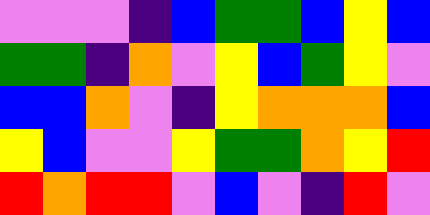[["violet", "violet", "violet", "indigo", "blue", "green", "green", "blue", "yellow", "blue"], ["green", "green", "indigo", "orange", "violet", "yellow", "blue", "green", "yellow", "violet"], ["blue", "blue", "orange", "violet", "indigo", "yellow", "orange", "orange", "orange", "blue"], ["yellow", "blue", "violet", "violet", "yellow", "green", "green", "orange", "yellow", "red"], ["red", "orange", "red", "red", "violet", "blue", "violet", "indigo", "red", "violet"]]